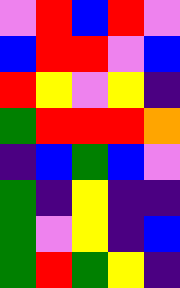[["violet", "red", "blue", "red", "violet"], ["blue", "red", "red", "violet", "blue"], ["red", "yellow", "violet", "yellow", "indigo"], ["green", "red", "red", "red", "orange"], ["indigo", "blue", "green", "blue", "violet"], ["green", "indigo", "yellow", "indigo", "indigo"], ["green", "violet", "yellow", "indigo", "blue"], ["green", "red", "green", "yellow", "indigo"]]